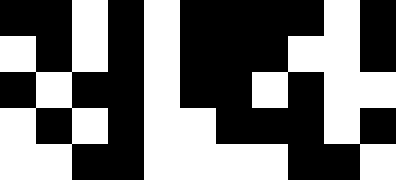[["black", "black", "white", "black", "white", "black", "black", "black", "black", "white", "black"], ["white", "black", "white", "black", "white", "black", "black", "black", "white", "white", "black"], ["black", "white", "black", "black", "white", "black", "black", "white", "black", "white", "white"], ["white", "black", "white", "black", "white", "white", "black", "black", "black", "white", "black"], ["white", "white", "black", "black", "white", "white", "white", "white", "black", "black", "white"]]